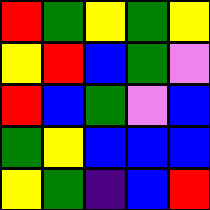[["red", "green", "yellow", "green", "yellow"], ["yellow", "red", "blue", "green", "violet"], ["red", "blue", "green", "violet", "blue"], ["green", "yellow", "blue", "blue", "blue"], ["yellow", "green", "indigo", "blue", "red"]]